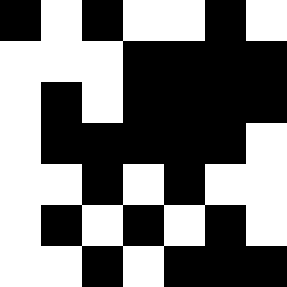[["black", "white", "black", "white", "white", "black", "white"], ["white", "white", "white", "black", "black", "black", "black"], ["white", "black", "white", "black", "black", "black", "black"], ["white", "black", "black", "black", "black", "black", "white"], ["white", "white", "black", "white", "black", "white", "white"], ["white", "black", "white", "black", "white", "black", "white"], ["white", "white", "black", "white", "black", "black", "black"]]